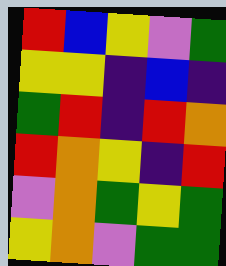[["red", "blue", "yellow", "violet", "green"], ["yellow", "yellow", "indigo", "blue", "indigo"], ["green", "red", "indigo", "red", "orange"], ["red", "orange", "yellow", "indigo", "red"], ["violet", "orange", "green", "yellow", "green"], ["yellow", "orange", "violet", "green", "green"]]